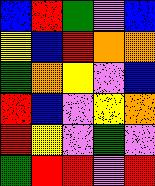[["blue", "red", "green", "violet", "blue"], ["yellow", "blue", "red", "orange", "orange"], ["green", "orange", "yellow", "violet", "blue"], ["red", "blue", "violet", "yellow", "orange"], ["red", "yellow", "violet", "green", "violet"], ["green", "red", "red", "violet", "red"]]